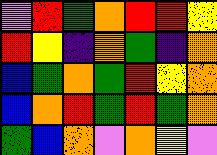[["violet", "red", "green", "orange", "red", "red", "yellow"], ["red", "yellow", "indigo", "orange", "green", "indigo", "orange"], ["blue", "green", "orange", "green", "red", "yellow", "orange"], ["blue", "orange", "red", "green", "red", "green", "orange"], ["green", "blue", "orange", "violet", "orange", "yellow", "violet"]]